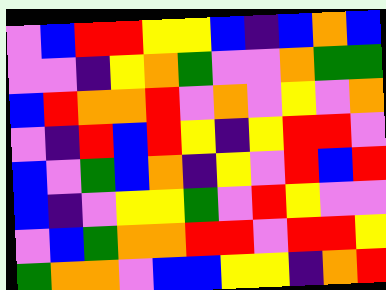[["violet", "blue", "red", "red", "yellow", "yellow", "blue", "indigo", "blue", "orange", "blue"], ["violet", "violet", "indigo", "yellow", "orange", "green", "violet", "violet", "orange", "green", "green"], ["blue", "red", "orange", "orange", "red", "violet", "orange", "violet", "yellow", "violet", "orange"], ["violet", "indigo", "red", "blue", "red", "yellow", "indigo", "yellow", "red", "red", "violet"], ["blue", "violet", "green", "blue", "orange", "indigo", "yellow", "violet", "red", "blue", "red"], ["blue", "indigo", "violet", "yellow", "yellow", "green", "violet", "red", "yellow", "violet", "violet"], ["violet", "blue", "green", "orange", "orange", "red", "red", "violet", "red", "red", "yellow"], ["green", "orange", "orange", "violet", "blue", "blue", "yellow", "yellow", "indigo", "orange", "red"]]